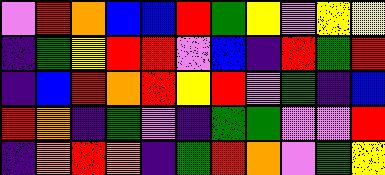[["violet", "red", "orange", "blue", "blue", "red", "green", "yellow", "violet", "yellow", "yellow"], ["indigo", "green", "yellow", "red", "red", "violet", "blue", "indigo", "red", "green", "red"], ["indigo", "blue", "red", "orange", "red", "yellow", "red", "violet", "green", "indigo", "blue"], ["red", "orange", "indigo", "green", "violet", "indigo", "green", "green", "violet", "violet", "red"], ["indigo", "orange", "red", "orange", "indigo", "green", "red", "orange", "violet", "green", "yellow"]]